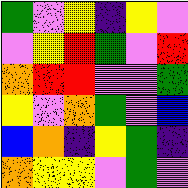[["green", "violet", "yellow", "indigo", "yellow", "violet"], ["violet", "yellow", "red", "green", "violet", "red"], ["orange", "red", "red", "violet", "violet", "green"], ["yellow", "violet", "orange", "green", "violet", "blue"], ["blue", "orange", "indigo", "yellow", "green", "indigo"], ["orange", "yellow", "yellow", "violet", "green", "violet"]]